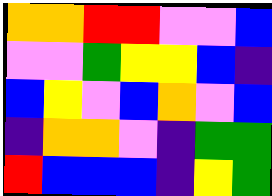[["orange", "orange", "red", "red", "violet", "violet", "blue"], ["violet", "violet", "green", "yellow", "yellow", "blue", "indigo"], ["blue", "yellow", "violet", "blue", "orange", "violet", "blue"], ["indigo", "orange", "orange", "violet", "indigo", "green", "green"], ["red", "blue", "blue", "blue", "indigo", "yellow", "green"]]